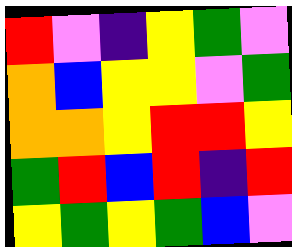[["red", "violet", "indigo", "yellow", "green", "violet"], ["orange", "blue", "yellow", "yellow", "violet", "green"], ["orange", "orange", "yellow", "red", "red", "yellow"], ["green", "red", "blue", "red", "indigo", "red"], ["yellow", "green", "yellow", "green", "blue", "violet"]]